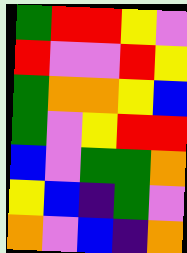[["green", "red", "red", "yellow", "violet"], ["red", "violet", "violet", "red", "yellow"], ["green", "orange", "orange", "yellow", "blue"], ["green", "violet", "yellow", "red", "red"], ["blue", "violet", "green", "green", "orange"], ["yellow", "blue", "indigo", "green", "violet"], ["orange", "violet", "blue", "indigo", "orange"]]